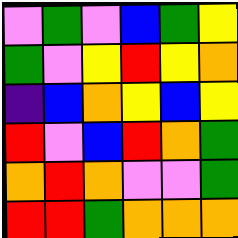[["violet", "green", "violet", "blue", "green", "yellow"], ["green", "violet", "yellow", "red", "yellow", "orange"], ["indigo", "blue", "orange", "yellow", "blue", "yellow"], ["red", "violet", "blue", "red", "orange", "green"], ["orange", "red", "orange", "violet", "violet", "green"], ["red", "red", "green", "orange", "orange", "orange"]]